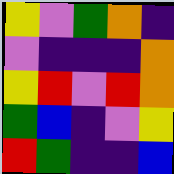[["yellow", "violet", "green", "orange", "indigo"], ["violet", "indigo", "indigo", "indigo", "orange"], ["yellow", "red", "violet", "red", "orange"], ["green", "blue", "indigo", "violet", "yellow"], ["red", "green", "indigo", "indigo", "blue"]]